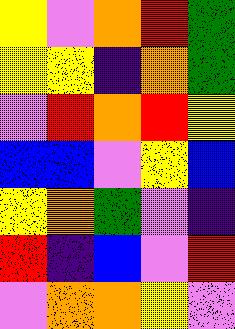[["yellow", "violet", "orange", "red", "green"], ["yellow", "yellow", "indigo", "orange", "green"], ["violet", "red", "orange", "red", "yellow"], ["blue", "blue", "violet", "yellow", "blue"], ["yellow", "orange", "green", "violet", "indigo"], ["red", "indigo", "blue", "violet", "red"], ["violet", "orange", "orange", "yellow", "violet"]]